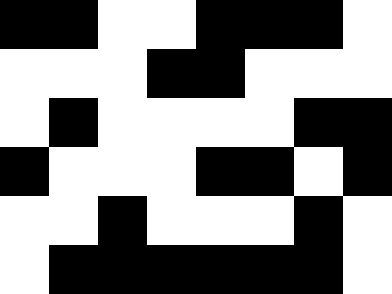[["black", "black", "white", "white", "black", "black", "black", "white"], ["white", "white", "white", "black", "black", "white", "white", "white"], ["white", "black", "white", "white", "white", "white", "black", "black"], ["black", "white", "white", "white", "black", "black", "white", "black"], ["white", "white", "black", "white", "white", "white", "black", "white"], ["white", "black", "black", "black", "black", "black", "black", "white"]]